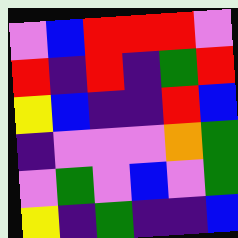[["violet", "blue", "red", "red", "red", "violet"], ["red", "indigo", "red", "indigo", "green", "red"], ["yellow", "blue", "indigo", "indigo", "red", "blue"], ["indigo", "violet", "violet", "violet", "orange", "green"], ["violet", "green", "violet", "blue", "violet", "green"], ["yellow", "indigo", "green", "indigo", "indigo", "blue"]]